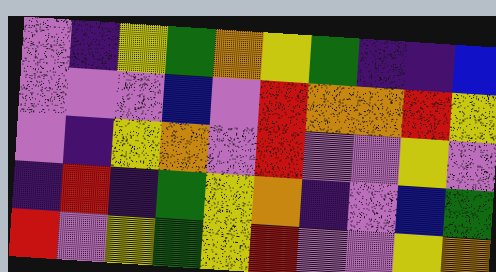[["violet", "indigo", "yellow", "green", "orange", "yellow", "green", "indigo", "indigo", "blue"], ["violet", "violet", "violet", "blue", "violet", "red", "orange", "orange", "red", "yellow"], ["violet", "indigo", "yellow", "orange", "violet", "red", "violet", "violet", "yellow", "violet"], ["indigo", "red", "indigo", "green", "yellow", "orange", "indigo", "violet", "blue", "green"], ["red", "violet", "yellow", "green", "yellow", "red", "violet", "violet", "yellow", "orange"]]